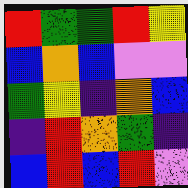[["red", "green", "green", "red", "yellow"], ["blue", "orange", "blue", "violet", "violet"], ["green", "yellow", "indigo", "orange", "blue"], ["indigo", "red", "orange", "green", "indigo"], ["blue", "red", "blue", "red", "violet"]]